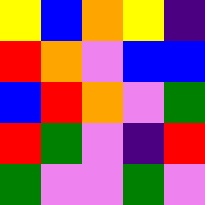[["yellow", "blue", "orange", "yellow", "indigo"], ["red", "orange", "violet", "blue", "blue"], ["blue", "red", "orange", "violet", "green"], ["red", "green", "violet", "indigo", "red"], ["green", "violet", "violet", "green", "violet"]]